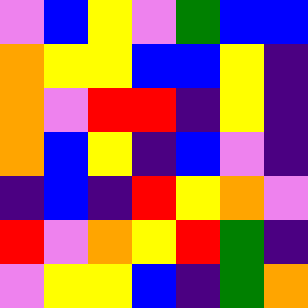[["violet", "blue", "yellow", "violet", "green", "blue", "blue"], ["orange", "yellow", "yellow", "blue", "blue", "yellow", "indigo"], ["orange", "violet", "red", "red", "indigo", "yellow", "indigo"], ["orange", "blue", "yellow", "indigo", "blue", "violet", "indigo"], ["indigo", "blue", "indigo", "red", "yellow", "orange", "violet"], ["red", "violet", "orange", "yellow", "red", "green", "indigo"], ["violet", "yellow", "yellow", "blue", "indigo", "green", "orange"]]